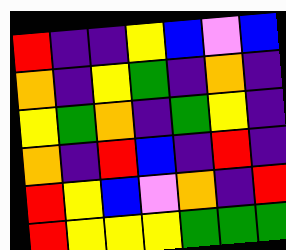[["red", "indigo", "indigo", "yellow", "blue", "violet", "blue"], ["orange", "indigo", "yellow", "green", "indigo", "orange", "indigo"], ["yellow", "green", "orange", "indigo", "green", "yellow", "indigo"], ["orange", "indigo", "red", "blue", "indigo", "red", "indigo"], ["red", "yellow", "blue", "violet", "orange", "indigo", "red"], ["red", "yellow", "yellow", "yellow", "green", "green", "green"]]